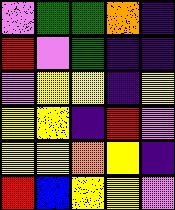[["violet", "green", "green", "orange", "indigo"], ["red", "violet", "green", "indigo", "indigo"], ["violet", "yellow", "yellow", "indigo", "yellow"], ["yellow", "yellow", "indigo", "red", "violet"], ["yellow", "yellow", "orange", "yellow", "indigo"], ["red", "blue", "yellow", "yellow", "violet"]]